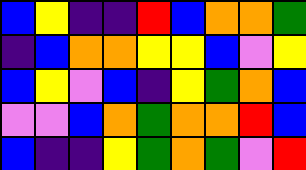[["blue", "yellow", "indigo", "indigo", "red", "blue", "orange", "orange", "green"], ["indigo", "blue", "orange", "orange", "yellow", "yellow", "blue", "violet", "yellow"], ["blue", "yellow", "violet", "blue", "indigo", "yellow", "green", "orange", "blue"], ["violet", "violet", "blue", "orange", "green", "orange", "orange", "red", "blue"], ["blue", "indigo", "indigo", "yellow", "green", "orange", "green", "violet", "red"]]